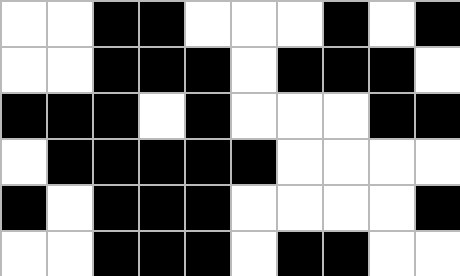[["white", "white", "black", "black", "white", "white", "white", "black", "white", "black"], ["white", "white", "black", "black", "black", "white", "black", "black", "black", "white"], ["black", "black", "black", "white", "black", "white", "white", "white", "black", "black"], ["white", "black", "black", "black", "black", "black", "white", "white", "white", "white"], ["black", "white", "black", "black", "black", "white", "white", "white", "white", "black"], ["white", "white", "black", "black", "black", "white", "black", "black", "white", "white"]]